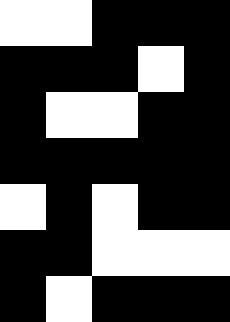[["white", "white", "black", "black", "black"], ["black", "black", "black", "white", "black"], ["black", "white", "white", "black", "black"], ["black", "black", "black", "black", "black"], ["white", "black", "white", "black", "black"], ["black", "black", "white", "white", "white"], ["black", "white", "black", "black", "black"]]